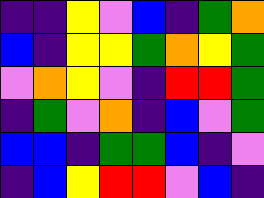[["indigo", "indigo", "yellow", "violet", "blue", "indigo", "green", "orange"], ["blue", "indigo", "yellow", "yellow", "green", "orange", "yellow", "green"], ["violet", "orange", "yellow", "violet", "indigo", "red", "red", "green"], ["indigo", "green", "violet", "orange", "indigo", "blue", "violet", "green"], ["blue", "blue", "indigo", "green", "green", "blue", "indigo", "violet"], ["indigo", "blue", "yellow", "red", "red", "violet", "blue", "indigo"]]